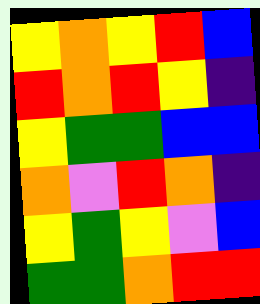[["yellow", "orange", "yellow", "red", "blue"], ["red", "orange", "red", "yellow", "indigo"], ["yellow", "green", "green", "blue", "blue"], ["orange", "violet", "red", "orange", "indigo"], ["yellow", "green", "yellow", "violet", "blue"], ["green", "green", "orange", "red", "red"]]